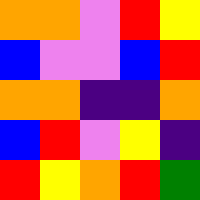[["orange", "orange", "violet", "red", "yellow"], ["blue", "violet", "violet", "blue", "red"], ["orange", "orange", "indigo", "indigo", "orange"], ["blue", "red", "violet", "yellow", "indigo"], ["red", "yellow", "orange", "red", "green"]]